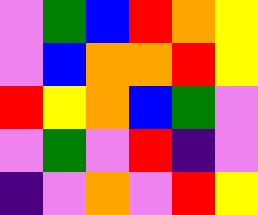[["violet", "green", "blue", "red", "orange", "yellow"], ["violet", "blue", "orange", "orange", "red", "yellow"], ["red", "yellow", "orange", "blue", "green", "violet"], ["violet", "green", "violet", "red", "indigo", "violet"], ["indigo", "violet", "orange", "violet", "red", "yellow"]]